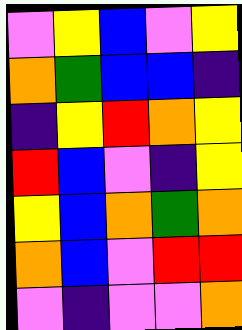[["violet", "yellow", "blue", "violet", "yellow"], ["orange", "green", "blue", "blue", "indigo"], ["indigo", "yellow", "red", "orange", "yellow"], ["red", "blue", "violet", "indigo", "yellow"], ["yellow", "blue", "orange", "green", "orange"], ["orange", "blue", "violet", "red", "red"], ["violet", "indigo", "violet", "violet", "orange"]]